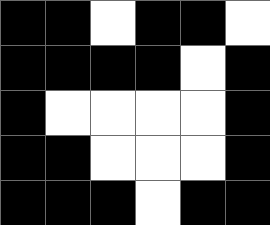[["black", "black", "white", "black", "black", "white"], ["black", "black", "black", "black", "white", "black"], ["black", "white", "white", "white", "white", "black"], ["black", "black", "white", "white", "white", "black"], ["black", "black", "black", "white", "black", "black"]]